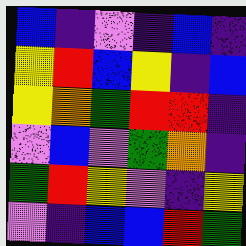[["blue", "indigo", "violet", "indigo", "blue", "indigo"], ["yellow", "red", "blue", "yellow", "indigo", "blue"], ["yellow", "orange", "green", "red", "red", "indigo"], ["violet", "blue", "violet", "green", "orange", "indigo"], ["green", "red", "yellow", "violet", "indigo", "yellow"], ["violet", "indigo", "blue", "blue", "red", "green"]]